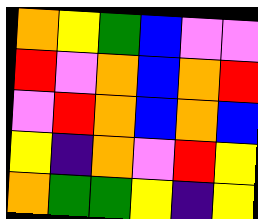[["orange", "yellow", "green", "blue", "violet", "violet"], ["red", "violet", "orange", "blue", "orange", "red"], ["violet", "red", "orange", "blue", "orange", "blue"], ["yellow", "indigo", "orange", "violet", "red", "yellow"], ["orange", "green", "green", "yellow", "indigo", "yellow"]]